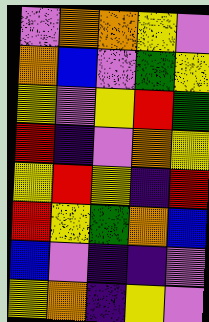[["violet", "orange", "orange", "yellow", "violet"], ["orange", "blue", "violet", "green", "yellow"], ["yellow", "violet", "yellow", "red", "green"], ["red", "indigo", "violet", "orange", "yellow"], ["yellow", "red", "yellow", "indigo", "red"], ["red", "yellow", "green", "orange", "blue"], ["blue", "violet", "indigo", "indigo", "violet"], ["yellow", "orange", "indigo", "yellow", "violet"]]